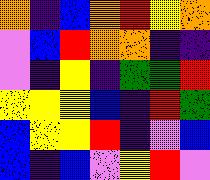[["orange", "indigo", "blue", "orange", "red", "yellow", "orange"], ["violet", "blue", "red", "orange", "orange", "indigo", "indigo"], ["violet", "indigo", "yellow", "indigo", "green", "green", "red"], ["yellow", "yellow", "yellow", "blue", "indigo", "red", "green"], ["blue", "yellow", "yellow", "red", "indigo", "violet", "blue"], ["blue", "indigo", "blue", "violet", "yellow", "red", "violet"]]